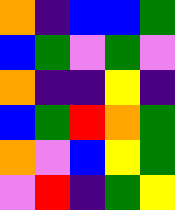[["orange", "indigo", "blue", "blue", "green"], ["blue", "green", "violet", "green", "violet"], ["orange", "indigo", "indigo", "yellow", "indigo"], ["blue", "green", "red", "orange", "green"], ["orange", "violet", "blue", "yellow", "green"], ["violet", "red", "indigo", "green", "yellow"]]